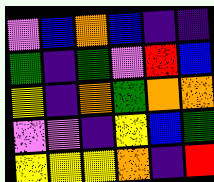[["violet", "blue", "orange", "blue", "indigo", "indigo"], ["green", "indigo", "green", "violet", "red", "blue"], ["yellow", "indigo", "orange", "green", "orange", "orange"], ["violet", "violet", "indigo", "yellow", "blue", "green"], ["yellow", "yellow", "yellow", "orange", "indigo", "red"]]